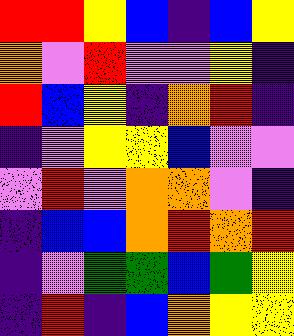[["red", "red", "yellow", "blue", "indigo", "blue", "yellow"], ["orange", "violet", "red", "violet", "violet", "yellow", "indigo"], ["red", "blue", "yellow", "indigo", "orange", "red", "indigo"], ["indigo", "violet", "yellow", "yellow", "blue", "violet", "violet"], ["violet", "red", "violet", "orange", "orange", "violet", "indigo"], ["indigo", "blue", "blue", "orange", "red", "orange", "red"], ["indigo", "violet", "green", "green", "blue", "green", "yellow"], ["indigo", "red", "indigo", "blue", "orange", "yellow", "yellow"]]